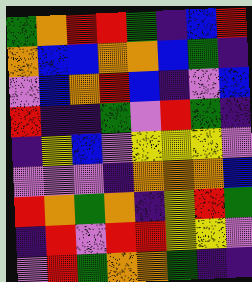[["green", "orange", "red", "red", "green", "indigo", "blue", "red"], ["orange", "blue", "blue", "orange", "orange", "blue", "green", "indigo"], ["violet", "blue", "orange", "red", "blue", "indigo", "violet", "blue"], ["red", "indigo", "indigo", "green", "violet", "red", "green", "indigo"], ["indigo", "yellow", "blue", "violet", "yellow", "yellow", "yellow", "violet"], ["violet", "violet", "violet", "indigo", "orange", "orange", "orange", "blue"], ["red", "orange", "green", "orange", "indigo", "yellow", "red", "green"], ["indigo", "red", "violet", "red", "red", "yellow", "yellow", "violet"], ["violet", "red", "green", "orange", "orange", "green", "indigo", "indigo"]]